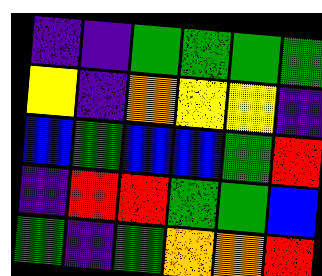[["indigo", "indigo", "green", "green", "green", "green"], ["yellow", "indigo", "orange", "yellow", "yellow", "indigo"], ["blue", "green", "blue", "blue", "green", "red"], ["indigo", "red", "red", "green", "green", "blue"], ["green", "indigo", "green", "orange", "orange", "red"]]